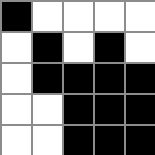[["black", "white", "white", "white", "white"], ["white", "black", "white", "black", "white"], ["white", "black", "black", "black", "black"], ["white", "white", "black", "black", "black"], ["white", "white", "black", "black", "black"]]